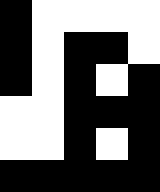[["black", "white", "white", "white", "white"], ["black", "white", "black", "black", "white"], ["black", "white", "black", "white", "black"], ["white", "white", "black", "black", "black"], ["white", "white", "black", "white", "black"], ["black", "black", "black", "black", "black"]]